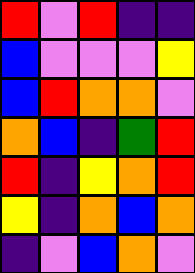[["red", "violet", "red", "indigo", "indigo"], ["blue", "violet", "violet", "violet", "yellow"], ["blue", "red", "orange", "orange", "violet"], ["orange", "blue", "indigo", "green", "red"], ["red", "indigo", "yellow", "orange", "red"], ["yellow", "indigo", "orange", "blue", "orange"], ["indigo", "violet", "blue", "orange", "violet"]]